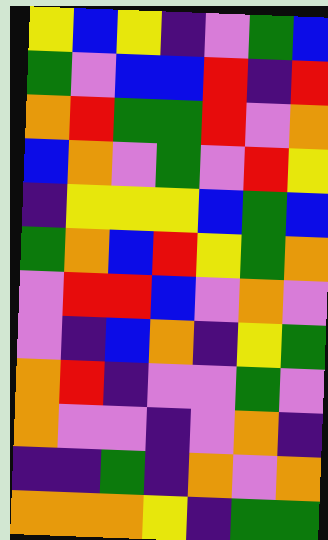[["yellow", "blue", "yellow", "indigo", "violet", "green", "blue"], ["green", "violet", "blue", "blue", "red", "indigo", "red"], ["orange", "red", "green", "green", "red", "violet", "orange"], ["blue", "orange", "violet", "green", "violet", "red", "yellow"], ["indigo", "yellow", "yellow", "yellow", "blue", "green", "blue"], ["green", "orange", "blue", "red", "yellow", "green", "orange"], ["violet", "red", "red", "blue", "violet", "orange", "violet"], ["violet", "indigo", "blue", "orange", "indigo", "yellow", "green"], ["orange", "red", "indigo", "violet", "violet", "green", "violet"], ["orange", "violet", "violet", "indigo", "violet", "orange", "indigo"], ["indigo", "indigo", "green", "indigo", "orange", "violet", "orange"], ["orange", "orange", "orange", "yellow", "indigo", "green", "green"]]